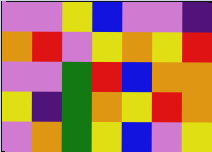[["violet", "violet", "yellow", "blue", "violet", "violet", "indigo"], ["orange", "red", "violet", "yellow", "orange", "yellow", "red"], ["violet", "violet", "green", "red", "blue", "orange", "orange"], ["yellow", "indigo", "green", "orange", "yellow", "red", "orange"], ["violet", "orange", "green", "yellow", "blue", "violet", "yellow"]]